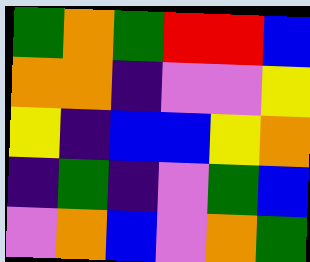[["green", "orange", "green", "red", "red", "blue"], ["orange", "orange", "indigo", "violet", "violet", "yellow"], ["yellow", "indigo", "blue", "blue", "yellow", "orange"], ["indigo", "green", "indigo", "violet", "green", "blue"], ["violet", "orange", "blue", "violet", "orange", "green"]]